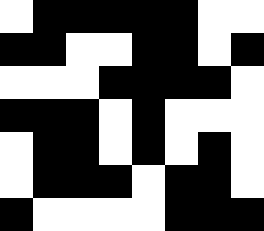[["white", "black", "black", "black", "black", "black", "white", "white"], ["black", "black", "white", "white", "black", "black", "white", "black"], ["white", "white", "white", "black", "black", "black", "black", "white"], ["black", "black", "black", "white", "black", "white", "white", "white"], ["white", "black", "black", "white", "black", "white", "black", "white"], ["white", "black", "black", "black", "white", "black", "black", "white"], ["black", "white", "white", "white", "white", "black", "black", "black"]]